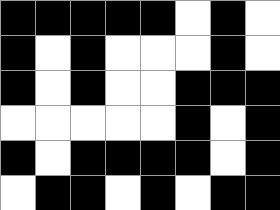[["black", "black", "black", "black", "black", "white", "black", "white"], ["black", "white", "black", "white", "white", "white", "black", "white"], ["black", "white", "black", "white", "white", "black", "black", "black"], ["white", "white", "white", "white", "white", "black", "white", "black"], ["black", "white", "black", "black", "black", "black", "white", "black"], ["white", "black", "black", "white", "black", "white", "black", "black"]]